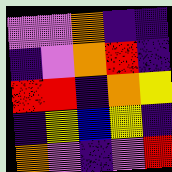[["violet", "violet", "orange", "indigo", "indigo"], ["indigo", "violet", "orange", "red", "indigo"], ["red", "red", "indigo", "orange", "yellow"], ["indigo", "yellow", "blue", "yellow", "indigo"], ["orange", "violet", "indigo", "violet", "red"]]